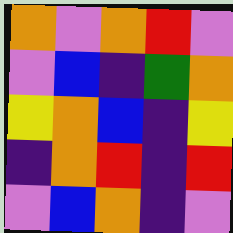[["orange", "violet", "orange", "red", "violet"], ["violet", "blue", "indigo", "green", "orange"], ["yellow", "orange", "blue", "indigo", "yellow"], ["indigo", "orange", "red", "indigo", "red"], ["violet", "blue", "orange", "indigo", "violet"]]